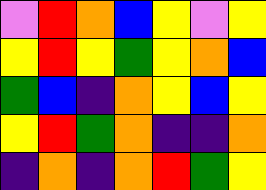[["violet", "red", "orange", "blue", "yellow", "violet", "yellow"], ["yellow", "red", "yellow", "green", "yellow", "orange", "blue"], ["green", "blue", "indigo", "orange", "yellow", "blue", "yellow"], ["yellow", "red", "green", "orange", "indigo", "indigo", "orange"], ["indigo", "orange", "indigo", "orange", "red", "green", "yellow"]]